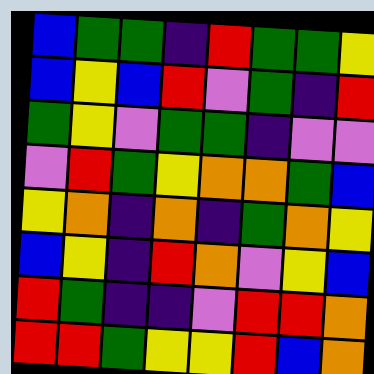[["blue", "green", "green", "indigo", "red", "green", "green", "yellow"], ["blue", "yellow", "blue", "red", "violet", "green", "indigo", "red"], ["green", "yellow", "violet", "green", "green", "indigo", "violet", "violet"], ["violet", "red", "green", "yellow", "orange", "orange", "green", "blue"], ["yellow", "orange", "indigo", "orange", "indigo", "green", "orange", "yellow"], ["blue", "yellow", "indigo", "red", "orange", "violet", "yellow", "blue"], ["red", "green", "indigo", "indigo", "violet", "red", "red", "orange"], ["red", "red", "green", "yellow", "yellow", "red", "blue", "orange"]]